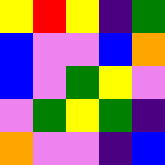[["yellow", "red", "yellow", "indigo", "green"], ["blue", "violet", "violet", "blue", "orange"], ["blue", "violet", "green", "yellow", "violet"], ["violet", "green", "yellow", "green", "indigo"], ["orange", "violet", "violet", "indigo", "blue"]]